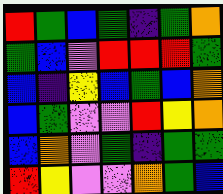[["red", "green", "blue", "green", "indigo", "green", "orange"], ["green", "blue", "violet", "red", "red", "red", "green"], ["blue", "indigo", "yellow", "blue", "green", "blue", "orange"], ["blue", "green", "violet", "violet", "red", "yellow", "orange"], ["blue", "orange", "violet", "green", "indigo", "green", "green"], ["red", "yellow", "violet", "violet", "orange", "green", "blue"]]